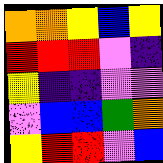[["orange", "orange", "yellow", "blue", "yellow"], ["red", "red", "red", "violet", "indigo"], ["yellow", "indigo", "indigo", "violet", "violet"], ["violet", "blue", "blue", "green", "orange"], ["yellow", "red", "red", "violet", "blue"]]